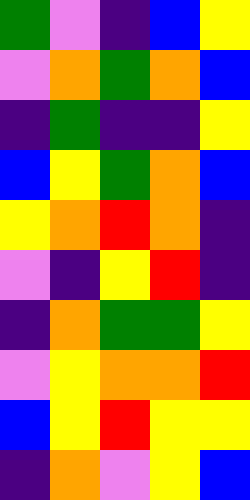[["green", "violet", "indigo", "blue", "yellow"], ["violet", "orange", "green", "orange", "blue"], ["indigo", "green", "indigo", "indigo", "yellow"], ["blue", "yellow", "green", "orange", "blue"], ["yellow", "orange", "red", "orange", "indigo"], ["violet", "indigo", "yellow", "red", "indigo"], ["indigo", "orange", "green", "green", "yellow"], ["violet", "yellow", "orange", "orange", "red"], ["blue", "yellow", "red", "yellow", "yellow"], ["indigo", "orange", "violet", "yellow", "blue"]]